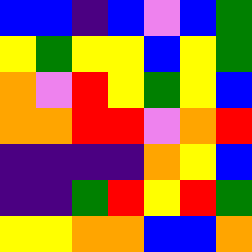[["blue", "blue", "indigo", "blue", "violet", "blue", "green"], ["yellow", "green", "yellow", "yellow", "blue", "yellow", "green"], ["orange", "violet", "red", "yellow", "green", "yellow", "blue"], ["orange", "orange", "red", "red", "violet", "orange", "red"], ["indigo", "indigo", "indigo", "indigo", "orange", "yellow", "blue"], ["indigo", "indigo", "green", "red", "yellow", "red", "green"], ["yellow", "yellow", "orange", "orange", "blue", "blue", "orange"]]